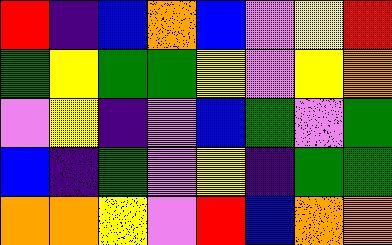[["red", "indigo", "blue", "orange", "blue", "violet", "yellow", "red"], ["green", "yellow", "green", "green", "yellow", "violet", "yellow", "orange"], ["violet", "yellow", "indigo", "violet", "blue", "green", "violet", "green"], ["blue", "indigo", "green", "violet", "yellow", "indigo", "green", "green"], ["orange", "orange", "yellow", "violet", "red", "blue", "orange", "orange"]]